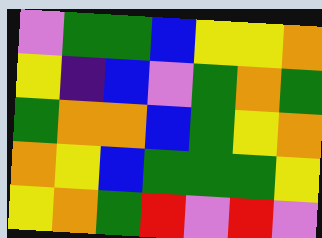[["violet", "green", "green", "blue", "yellow", "yellow", "orange"], ["yellow", "indigo", "blue", "violet", "green", "orange", "green"], ["green", "orange", "orange", "blue", "green", "yellow", "orange"], ["orange", "yellow", "blue", "green", "green", "green", "yellow"], ["yellow", "orange", "green", "red", "violet", "red", "violet"]]